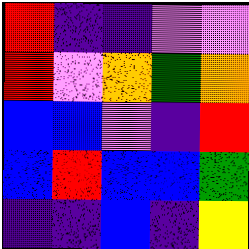[["red", "indigo", "indigo", "violet", "violet"], ["red", "violet", "orange", "green", "orange"], ["blue", "blue", "violet", "indigo", "red"], ["blue", "red", "blue", "blue", "green"], ["indigo", "indigo", "blue", "indigo", "yellow"]]